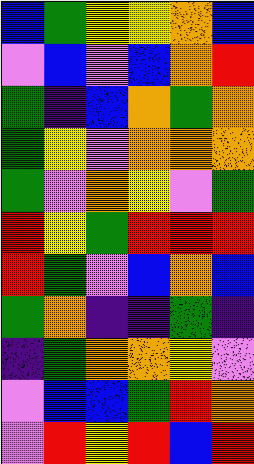[["blue", "green", "yellow", "yellow", "orange", "blue"], ["violet", "blue", "violet", "blue", "orange", "red"], ["green", "indigo", "blue", "orange", "green", "orange"], ["green", "yellow", "violet", "orange", "orange", "orange"], ["green", "violet", "orange", "yellow", "violet", "green"], ["red", "yellow", "green", "red", "red", "red"], ["red", "green", "violet", "blue", "orange", "blue"], ["green", "orange", "indigo", "indigo", "green", "indigo"], ["indigo", "green", "orange", "orange", "yellow", "violet"], ["violet", "blue", "blue", "green", "red", "orange"], ["violet", "red", "yellow", "red", "blue", "red"]]